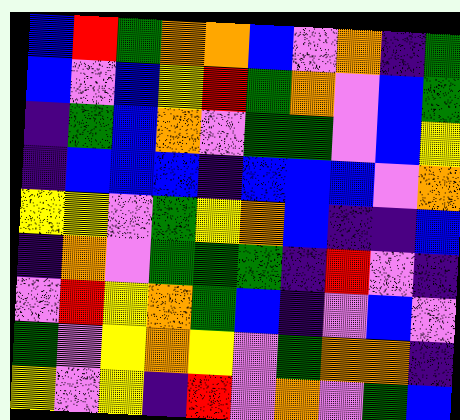[["blue", "red", "green", "orange", "orange", "blue", "violet", "orange", "indigo", "green"], ["blue", "violet", "blue", "yellow", "red", "green", "orange", "violet", "blue", "green"], ["indigo", "green", "blue", "orange", "violet", "green", "green", "violet", "blue", "yellow"], ["indigo", "blue", "blue", "blue", "indigo", "blue", "blue", "blue", "violet", "orange"], ["yellow", "yellow", "violet", "green", "yellow", "orange", "blue", "indigo", "indigo", "blue"], ["indigo", "orange", "violet", "green", "green", "green", "indigo", "red", "violet", "indigo"], ["violet", "red", "yellow", "orange", "green", "blue", "indigo", "violet", "blue", "violet"], ["green", "violet", "yellow", "orange", "yellow", "violet", "green", "orange", "orange", "indigo"], ["yellow", "violet", "yellow", "indigo", "red", "violet", "orange", "violet", "green", "blue"]]